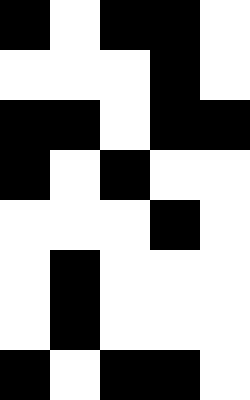[["black", "white", "black", "black", "white"], ["white", "white", "white", "black", "white"], ["black", "black", "white", "black", "black"], ["black", "white", "black", "white", "white"], ["white", "white", "white", "black", "white"], ["white", "black", "white", "white", "white"], ["white", "black", "white", "white", "white"], ["black", "white", "black", "black", "white"]]